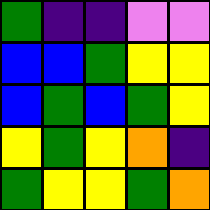[["green", "indigo", "indigo", "violet", "violet"], ["blue", "blue", "green", "yellow", "yellow"], ["blue", "green", "blue", "green", "yellow"], ["yellow", "green", "yellow", "orange", "indigo"], ["green", "yellow", "yellow", "green", "orange"]]